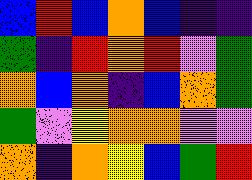[["blue", "red", "blue", "orange", "blue", "indigo", "indigo"], ["green", "indigo", "red", "orange", "red", "violet", "green"], ["orange", "blue", "orange", "indigo", "blue", "orange", "green"], ["green", "violet", "yellow", "orange", "orange", "violet", "violet"], ["orange", "indigo", "orange", "yellow", "blue", "green", "red"]]